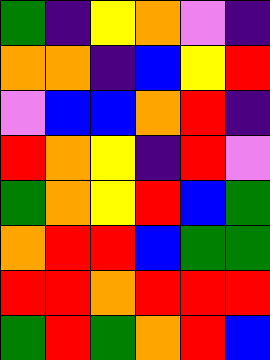[["green", "indigo", "yellow", "orange", "violet", "indigo"], ["orange", "orange", "indigo", "blue", "yellow", "red"], ["violet", "blue", "blue", "orange", "red", "indigo"], ["red", "orange", "yellow", "indigo", "red", "violet"], ["green", "orange", "yellow", "red", "blue", "green"], ["orange", "red", "red", "blue", "green", "green"], ["red", "red", "orange", "red", "red", "red"], ["green", "red", "green", "orange", "red", "blue"]]